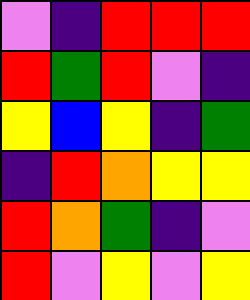[["violet", "indigo", "red", "red", "red"], ["red", "green", "red", "violet", "indigo"], ["yellow", "blue", "yellow", "indigo", "green"], ["indigo", "red", "orange", "yellow", "yellow"], ["red", "orange", "green", "indigo", "violet"], ["red", "violet", "yellow", "violet", "yellow"]]